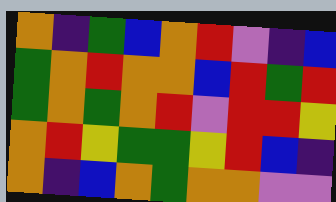[["orange", "indigo", "green", "blue", "orange", "red", "violet", "indigo", "blue"], ["green", "orange", "red", "orange", "orange", "blue", "red", "green", "red"], ["green", "orange", "green", "orange", "red", "violet", "red", "red", "yellow"], ["orange", "red", "yellow", "green", "green", "yellow", "red", "blue", "indigo"], ["orange", "indigo", "blue", "orange", "green", "orange", "orange", "violet", "violet"]]